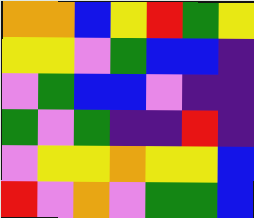[["orange", "orange", "blue", "yellow", "red", "green", "yellow"], ["yellow", "yellow", "violet", "green", "blue", "blue", "indigo"], ["violet", "green", "blue", "blue", "violet", "indigo", "indigo"], ["green", "violet", "green", "indigo", "indigo", "red", "indigo"], ["violet", "yellow", "yellow", "orange", "yellow", "yellow", "blue"], ["red", "violet", "orange", "violet", "green", "green", "blue"]]